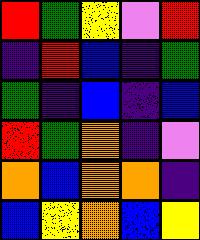[["red", "green", "yellow", "violet", "red"], ["indigo", "red", "blue", "indigo", "green"], ["green", "indigo", "blue", "indigo", "blue"], ["red", "green", "orange", "indigo", "violet"], ["orange", "blue", "orange", "orange", "indigo"], ["blue", "yellow", "orange", "blue", "yellow"]]